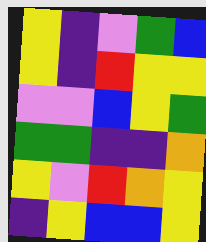[["yellow", "indigo", "violet", "green", "blue"], ["yellow", "indigo", "red", "yellow", "yellow"], ["violet", "violet", "blue", "yellow", "green"], ["green", "green", "indigo", "indigo", "orange"], ["yellow", "violet", "red", "orange", "yellow"], ["indigo", "yellow", "blue", "blue", "yellow"]]